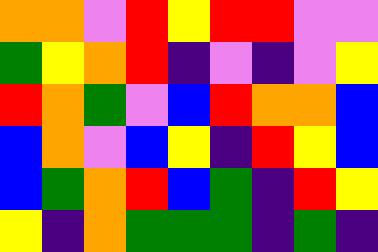[["orange", "orange", "violet", "red", "yellow", "red", "red", "violet", "violet"], ["green", "yellow", "orange", "red", "indigo", "violet", "indigo", "violet", "yellow"], ["red", "orange", "green", "violet", "blue", "red", "orange", "orange", "blue"], ["blue", "orange", "violet", "blue", "yellow", "indigo", "red", "yellow", "blue"], ["blue", "green", "orange", "red", "blue", "green", "indigo", "red", "yellow"], ["yellow", "indigo", "orange", "green", "green", "green", "indigo", "green", "indigo"]]